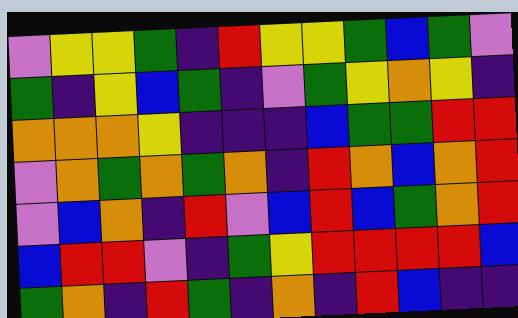[["violet", "yellow", "yellow", "green", "indigo", "red", "yellow", "yellow", "green", "blue", "green", "violet"], ["green", "indigo", "yellow", "blue", "green", "indigo", "violet", "green", "yellow", "orange", "yellow", "indigo"], ["orange", "orange", "orange", "yellow", "indigo", "indigo", "indigo", "blue", "green", "green", "red", "red"], ["violet", "orange", "green", "orange", "green", "orange", "indigo", "red", "orange", "blue", "orange", "red"], ["violet", "blue", "orange", "indigo", "red", "violet", "blue", "red", "blue", "green", "orange", "red"], ["blue", "red", "red", "violet", "indigo", "green", "yellow", "red", "red", "red", "red", "blue"], ["green", "orange", "indigo", "red", "green", "indigo", "orange", "indigo", "red", "blue", "indigo", "indigo"]]